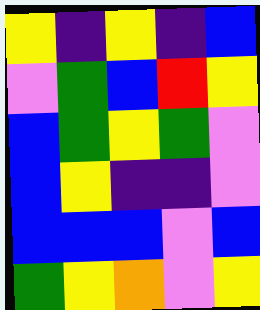[["yellow", "indigo", "yellow", "indigo", "blue"], ["violet", "green", "blue", "red", "yellow"], ["blue", "green", "yellow", "green", "violet"], ["blue", "yellow", "indigo", "indigo", "violet"], ["blue", "blue", "blue", "violet", "blue"], ["green", "yellow", "orange", "violet", "yellow"]]